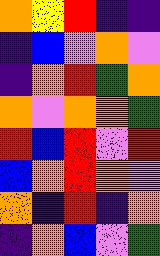[["orange", "yellow", "red", "indigo", "indigo"], ["indigo", "blue", "violet", "orange", "violet"], ["indigo", "orange", "red", "green", "orange"], ["orange", "violet", "orange", "orange", "green"], ["red", "blue", "red", "violet", "red"], ["blue", "orange", "red", "orange", "violet"], ["orange", "indigo", "red", "indigo", "orange"], ["indigo", "orange", "blue", "violet", "green"]]